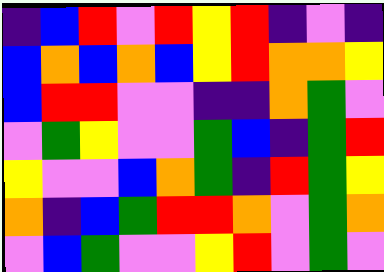[["indigo", "blue", "red", "violet", "red", "yellow", "red", "indigo", "violet", "indigo"], ["blue", "orange", "blue", "orange", "blue", "yellow", "red", "orange", "orange", "yellow"], ["blue", "red", "red", "violet", "violet", "indigo", "indigo", "orange", "green", "violet"], ["violet", "green", "yellow", "violet", "violet", "green", "blue", "indigo", "green", "red"], ["yellow", "violet", "violet", "blue", "orange", "green", "indigo", "red", "green", "yellow"], ["orange", "indigo", "blue", "green", "red", "red", "orange", "violet", "green", "orange"], ["violet", "blue", "green", "violet", "violet", "yellow", "red", "violet", "green", "violet"]]